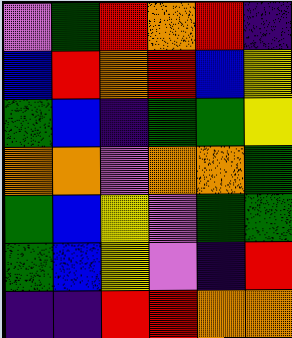[["violet", "green", "red", "orange", "red", "indigo"], ["blue", "red", "orange", "red", "blue", "yellow"], ["green", "blue", "indigo", "green", "green", "yellow"], ["orange", "orange", "violet", "orange", "orange", "green"], ["green", "blue", "yellow", "violet", "green", "green"], ["green", "blue", "yellow", "violet", "indigo", "red"], ["indigo", "indigo", "red", "red", "orange", "orange"]]